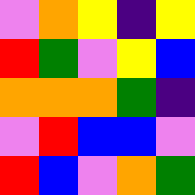[["violet", "orange", "yellow", "indigo", "yellow"], ["red", "green", "violet", "yellow", "blue"], ["orange", "orange", "orange", "green", "indigo"], ["violet", "red", "blue", "blue", "violet"], ["red", "blue", "violet", "orange", "green"]]